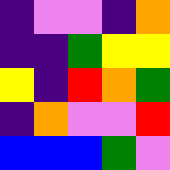[["indigo", "violet", "violet", "indigo", "orange"], ["indigo", "indigo", "green", "yellow", "yellow"], ["yellow", "indigo", "red", "orange", "green"], ["indigo", "orange", "violet", "violet", "red"], ["blue", "blue", "blue", "green", "violet"]]